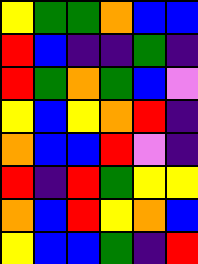[["yellow", "green", "green", "orange", "blue", "blue"], ["red", "blue", "indigo", "indigo", "green", "indigo"], ["red", "green", "orange", "green", "blue", "violet"], ["yellow", "blue", "yellow", "orange", "red", "indigo"], ["orange", "blue", "blue", "red", "violet", "indigo"], ["red", "indigo", "red", "green", "yellow", "yellow"], ["orange", "blue", "red", "yellow", "orange", "blue"], ["yellow", "blue", "blue", "green", "indigo", "red"]]